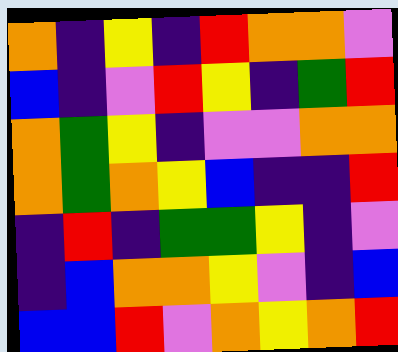[["orange", "indigo", "yellow", "indigo", "red", "orange", "orange", "violet"], ["blue", "indigo", "violet", "red", "yellow", "indigo", "green", "red"], ["orange", "green", "yellow", "indigo", "violet", "violet", "orange", "orange"], ["orange", "green", "orange", "yellow", "blue", "indigo", "indigo", "red"], ["indigo", "red", "indigo", "green", "green", "yellow", "indigo", "violet"], ["indigo", "blue", "orange", "orange", "yellow", "violet", "indigo", "blue"], ["blue", "blue", "red", "violet", "orange", "yellow", "orange", "red"]]